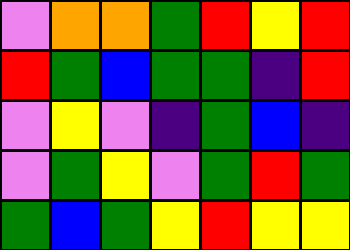[["violet", "orange", "orange", "green", "red", "yellow", "red"], ["red", "green", "blue", "green", "green", "indigo", "red"], ["violet", "yellow", "violet", "indigo", "green", "blue", "indigo"], ["violet", "green", "yellow", "violet", "green", "red", "green"], ["green", "blue", "green", "yellow", "red", "yellow", "yellow"]]